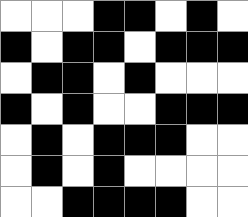[["white", "white", "white", "black", "black", "white", "black", "white"], ["black", "white", "black", "black", "white", "black", "black", "black"], ["white", "black", "black", "white", "black", "white", "white", "white"], ["black", "white", "black", "white", "white", "black", "black", "black"], ["white", "black", "white", "black", "black", "black", "white", "white"], ["white", "black", "white", "black", "white", "white", "white", "white"], ["white", "white", "black", "black", "black", "black", "white", "white"]]